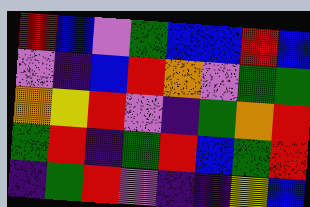[["red", "blue", "violet", "green", "blue", "blue", "red", "blue"], ["violet", "indigo", "blue", "red", "orange", "violet", "green", "green"], ["orange", "yellow", "red", "violet", "indigo", "green", "orange", "red"], ["green", "red", "indigo", "green", "red", "blue", "green", "red"], ["indigo", "green", "red", "violet", "indigo", "indigo", "yellow", "blue"]]